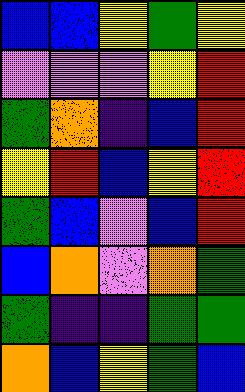[["blue", "blue", "yellow", "green", "yellow"], ["violet", "violet", "violet", "yellow", "red"], ["green", "orange", "indigo", "blue", "red"], ["yellow", "red", "blue", "yellow", "red"], ["green", "blue", "violet", "blue", "red"], ["blue", "orange", "violet", "orange", "green"], ["green", "indigo", "indigo", "green", "green"], ["orange", "blue", "yellow", "green", "blue"]]